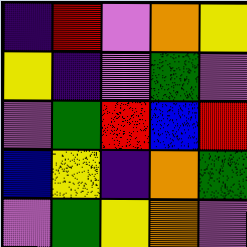[["indigo", "red", "violet", "orange", "yellow"], ["yellow", "indigo", "violet", "green", "violet"], ["violet", "green", "red", "blue", "red"], ["blue", "yellow", "indigo", "orange", "green"], ["violet", "green", "yellow", "orange", "violet"]]